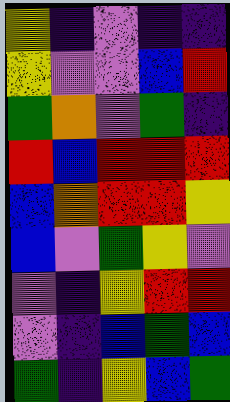[["yellow", "indigo", "violet", "indigo", "indigo"], ["yellow", "violet", "violet", "blue", "red"], ["green", "orange", "violet", "green", "indigo"], ["red", "blue", "red", "red", "red"], ["blue", "orange", "red", "red", "yellow"], ["blue", "violet", "green", "yellow", "violet"], ["violet", "indigo", "yellow", "red", "red"], ["violet", "indigo", "blue", "green", "blue"], ["green", "indigo", "yellow", "blue", "green"]]